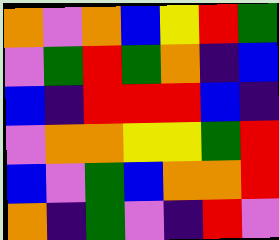[["orange", "violet", "orange", "blue", "yellow", "red", "green"], ["violet", "green", "red", "green", "orange", "indigo", "blue"], ["blue", "indigo", "red", "red", "red", "blue", "indigo"], ["violet", "orange", "orange", "yellow", "yellow", "green", "red"], ["blue", "violet", "green", "blue", "orange", "orange", "red"], ["orange", "indigo", "green", "violet", "indigo", "red", "violet"]]